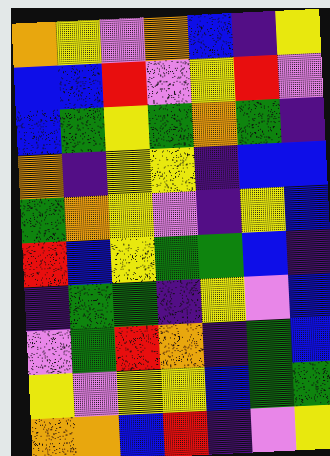[["orange", "yellow", "violet", "orange", "blue", "indigo", "yellow"], ["blue", "blue", "red", "violet", "yellow", "red", "violet"], ["blue", "green", "yellow", "green", "orange", "green", "indigo"], ["orange", "indigo", "yellow", "yellow", "indigo", "blue", "blue"], ["green", "orange", "yellow", "violet", "indigo", "yellow", "blue"], ["red", "blue", "yellow", "green", "green", "blue", "indigo"], ["indigo", "green", "green", "indigo", "yellow", "violet", "blue"], ["violet", "green", "red", "orange", "indigo", "green", "blue"], ["yellow", "violet", "yellow", "yellow", "blue", "green", "green"], ["orange", "orange", "blue", "red", "indigo", "violet", "yellow"]]